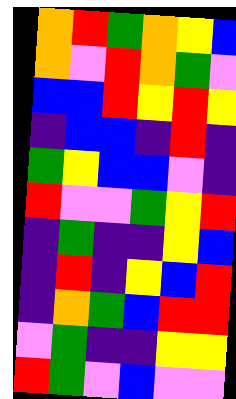[["orange", "red", "green", "orange", "yellow", "blue"], ["orange", "violet", "red", "orange", "green", "violet"], ["blue", "blue", "red", "yellow", "red", "yellow"], ["indigo", "blue", "blue", "indigo", "red", "indigo"], ["green", "yellow", "blue", "blue", "violet", "indigo"], ["red", "violet", "violet", "green", "yellow", "red"], ["indigo", "green", "indigo", "indigo", "yellow", "blue"], ["indigo", "red", "indigo", "yellow", "blue", "red"], ["indigo", "orange", "green", "blue", "red", "red"], ["violet", "green", "indigo", "indigo", "yellow", "yellow"], ["red", "green", "violet", "blue", "violet", "violet"]]